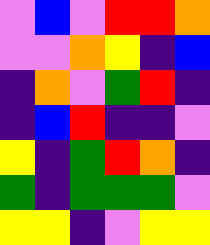[["violet", "blue", "violet", "red", "red", "orange"], ["violet", "violet", "orange", "yellow", "indigo", "blue"], ["indigo", "orange", "violet", "green", "red", "indigo"], ["indigo", "blue", "red", "indigo", "indigo", "violet"], ["yellow", "indigo", "green", "red", "orange", "indigo"], ["green", "indigo", "green", "green", "green", "violet"], ["yellow", "yellow", "indigo", "violet", "yellow", "yellow"]]